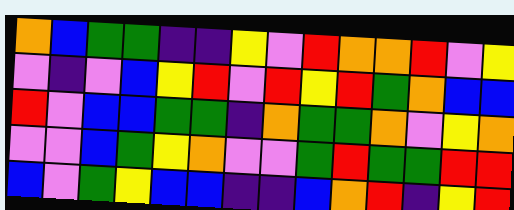[["orange", "blue", "green", "green", "indigo", "indigo", "yellow", "violet", "red", "orange", "orange", "red", "violet", "yellow"], ["violet", "indigo", "violet", "blue", "yellow", "red", "violet", "red", "yellow", "red", "green", "orange", "blue", "blue"], ["red", "violet", "blue", "blue", "green", "green", "indigo", "orange", "green", "green", "orange", "violet", "yellow", "orange"], ["violet", "violet", "blue", "green", "yellow", "orange", "violet", "violet", "green", "red", "green", "green", "red", "red"], ["blue", "violet", "green", "yellow", "blue", "blue", "indigo", "indigo", "blue", "orange", "red", "indigo", "yellow", "red"]]